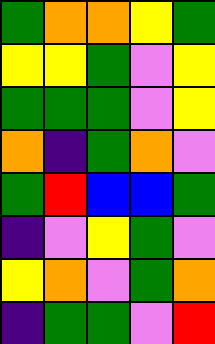[["green", "orange", "orange", "yellow", "green"], ["yellow", "yellow", "green", "violet", "yellow"], ["green", "green", "green", "violet", "yellow"], ["orange", "indigo", "green", "orange", "violet"], ["green", "red", "blue", "blue", "green"], ["indigo", "violet", "yellow", "green", "violet"], ["yellow", "orange", "violet", "green", "orange"], ["indigo", "green", "green", "violet", "red"]]